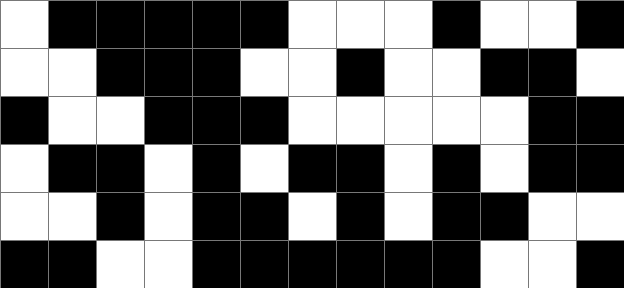[["white", "black", "black", "black", "black", "black", "white", "white", "white", "black", "white", "white", "black"], ["white", "white", "black", "black", "black", "white", "white", "black", "white", "white", "black", "black", "white"], ["black", "white", "white", "black", "black", "black", "white", "white", "white", "white", "white", "black", "black"], ["white", "black", "black", "white", "black", "white", "black", "black", "white", "black", "white", "black", "black"], ["white", "white", "black", "white", "black", "black", "white", "black", "white", "black", "black", "white", "white"], ["black", "black", "white", "white", "black", "black", "black", "black", "black", "black", "white", "white", "black"]]